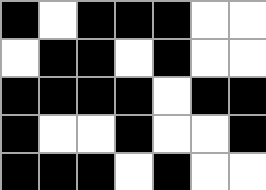[["black", "white", "black", "black", "black", "white", "white"], ["white", "black", "black", "white", "black", "white", "white"], ["black", "black", "black", "black", "white", "black", "black"], ["black", "white", "white", "black", "white", "white", "black"], ["black", "black", "black", "white", "black", "white", "white"]]